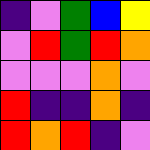[["indigo", "violet", "green", "blue", "yellow"], ["violet", "red", "green", "red", "orange"], ["violet", "violet", "violet", "orange", "violet"], ["red", "indigo", "indigo", "orange", "indigo"], ["red", "orange", "red", "indigo", "violet"]]